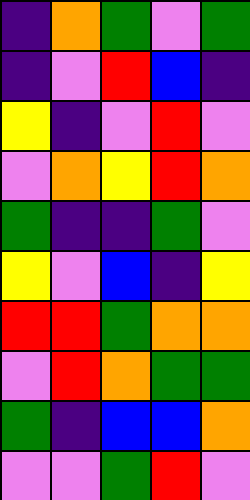[["indigo", "orange", "green", "violet", "green"], ["indigo", "violet", "red", "blue", "indigo"], ["yellow", "indigo", "violet", "red", "violet"], ["violet", "orange", "yellow", "red", "orange"], ["green", "indigo", "indigo", "green", "violet"], ["yellow", "violet", "blue", "indigo", "yellow"], ["red", "red", "green", "orange", "orange"], ["violet", "red", "orange", "green", "green"], ["green", "indigo", "blue", "blue", "orange"], ["violet", "violet", "green", "red", "violet"]]